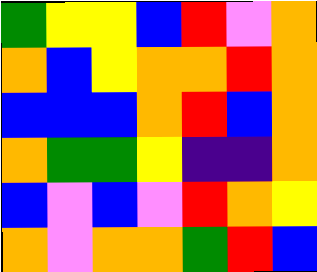[["green", "yellow", "yellow", "blue", "red", "violet", "orange"], ["orange", "blue", "yellow", "orange", "orange", "red", "orange"], ["blue", "blue", "blue", "orange", "red", "blue", "orange"], ["orange", "green", "green", "yellow", "indigo", "indigo", "orange"], ["blue", "violet", "blue", "violet", "red", "orange", "yellow"], ["orange", "violet", "orange", "orange", "green", "red", "blue"]]